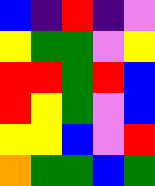[["blue", "indigo", "red", "indigo", "violet"], ["yellow", "green", "green", "violet", "yellow"], ["red", "red", "green", "red", "blue"], ["red", "yellow", "green", "violet", "blue"], ["yellow", "yellow", "blue", "violet", "red"], ["orange", "green", "green", "blue", "green"]]